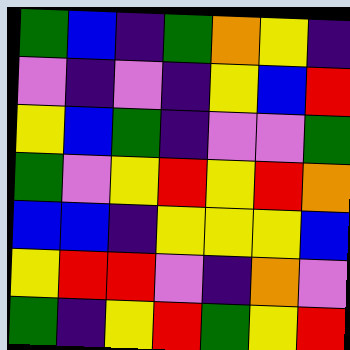[["green", "blue", "indigo", "green", "orange", "yellow", "indigo"], ["violet", "indigo", "violet", "indigo", "yellow", "blue", "red"], ["yellow", "blue", "green", "indigo", "violet", "violet", "green"], ["green", "violet", "yellow", "red", "yellow", "red", "orange"], ["blue", "blue", "indigo", "yellow", "yellow", "yellow", "blue"], ["yellow", "red", "red", "violet", "indigo", "orange", "violet"], ["green", "indigo", "yellow", "red", "green", "yellow", "red"]]